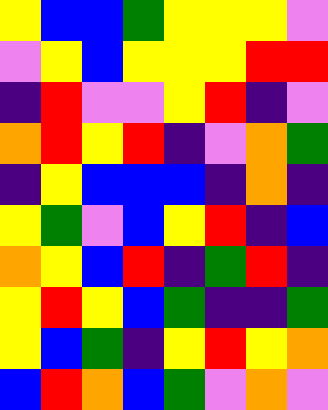[["yellow", "blue", "blue", "green", "yellow", "yellow", "yellow", "violet"], ["violet", "yellow", "blue", "yellow", "yellow", "yellow", "red", "red"], ["indigo", "red", "violet", "violet", "yellow", "red", "indigo", "violet"], ["orange", "red", "yellow", "red", "indigo", "violet", "orange", "green"], ["indigo", "yellow", "blue", "blue", "blue", "indigo", "orange", "indigo"], ["yellow", "green", "violet", "blue", "yellow", "red", "indigo", "blue"], ["orange", "yellow", "blue", "red", "indigo", "green", "red", "indigo"], ["yellow", "red", "yellow", "blue", "green", "indigo", "indigo", "green"], ["yellow", "blue", "green", "indigo", "yellow", "red", "yellow", "orange"], ["blue", "red", "orange", "blue", "green", "violet", "orange", "violet"]]